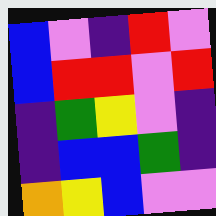[["blue", "violet", "indigo", "red", "violet"], ["blue", "red", "red", "violet", "red"], ["indigo", "green", "yellow", "violet", "indigo"], ["indigo", "blue", "blue", "green", "indigo"], ["orange", "yellow", "blue", "violet", "violet"]]